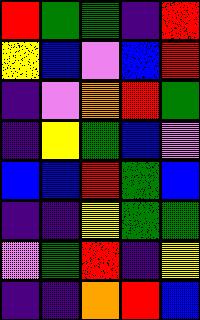[["red", "green", "green", "indigo", "red"], ["yellow", "blue", "violet", "blue", "red"], ["indigo", "violet", "orange", "red", "green"], ["indigo", "yellow", "green", "blue", "violet"], ["blue", "blue", "red", "green", "blue"], ["indigo", "indigo", "yellow", "green", "green"], ["violet", "green", "red", "indigo", "yellow"], ["indigo", "indigo", "orange", "red", "blue"]]